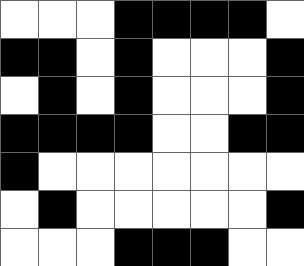[["white", "white", "white", "black", "black", "black", "black", "white"], ["black", "black", "white", "black", "white", "white", "white", "black"], ["white", "black", "white", "black", "white", "white", "white", "black"], ["black", "black", "black", "black", "white", "white", "black", "black"], ["black", "white", "white", "white", "white", "white", "white", "white"], ["white", "black", "white", "white", "white", "white", "white", "black"], ["white", "white", "white", "black", "black", "black", "white", "white"]]